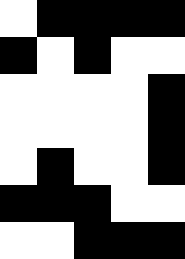[["white", "black", "black", "black", "black"], ["black", "white", "black", "white", "white"], ["white", "white", "white", "white", "black"], ["white", "white", "white", "white", "black"], ["white", "black", "white", "white", "black"], ["black", "black", "black", "white", "white"], ["white", "white", "black", "black", "black"]]